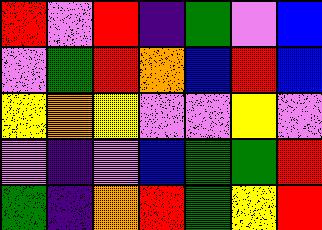[["red", "violet", "red", "indigo", "green", "violet", "blue"], ["violet", "green", "red", "orange", "blue", "red", "blue"], ["yellow", "orange", "yellow", "violet", "violet", "yellow", "violet"], ["violet", "indigo", "violet", "blue", "green", "green", "red"], ["green", "indigo", "orange", "red", "green", "yellow", "red"]]